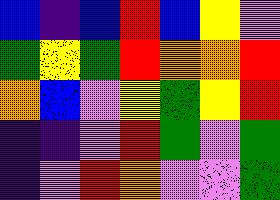[["blue", "indigo", "blue", "red", "blue", "yellow", "violet"], ["green", "yellow", "green", "red", "orange", "orange", "red"], ["orange", "blue", "violet", "yellow", "green", "yellow", "red"], ["indigo", "indigo", "violet", "red", "green", "violet", "green"], ["indigo", "violet", "red", "orange", "violet", "violet", "green"]]